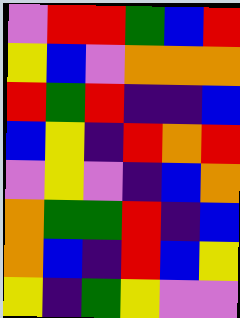[["violet", "red", "red", "green", "blue", "red"], ["yellow", "blue", "violet", "orange", "orange", "orange"], ["red", "green", "red", "indigo", "indigo", "blue"], ["blue", "yellow", "indigo", "red", "orange", "red"], ["violet", "yellow", "violet", "indigo", "blue", "orange"], ["orange", "green", "green", "red", "indigo", "blue"], ["orange", "blue", "indigo", "red", "blue", "yellow"], ["yellow", "indigo", "green", "yellow", "violet", "violet"]]